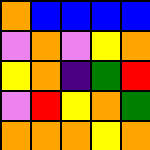[["orange", "blue", "blue", "blue", "blue"], ["violet", "orange", "violet", "yellow", "orange"], ["yellow", "orange", "indigo", "green", "red"], ["violet", "red", "yellow", "orange", "green"], ["orange", "orange", "orange", "yellow", "orange"]]